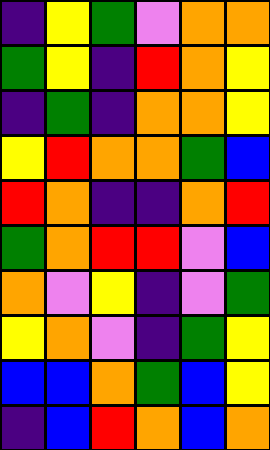[["indigo", "yellow", "green", "violet", "orange", "orange"], ["green", "yellow", "indigo", "red", "orange", "yellow"], ["indigo", "green", "indigo", "orange", "orange", "yellow"], ["yellow", "red", "orange", "orange", "green", "blue"], ["red", "orange", "indigo", "indigo", "orange", "red"], ["green", "orange", "red", "red", "violet", "blue"], ["orange", "violet", "yellow", "indigo", "violet", "green"], ["yellow", "orange", "violet", "indigo", "green", "yellow"], ["blue", "blue", "orange", "green", "blue", "yellow"], ["indigo", "blue", "red", "orange", "blue", "orange"]]